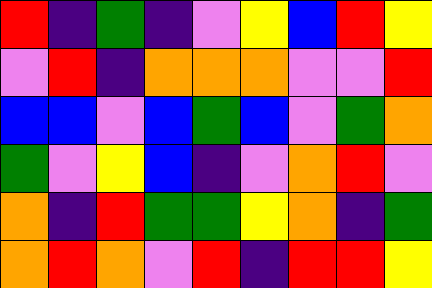[["red", "indigo", "green", "indigo", "violet", "yellow", "blue", "red", "yellow"], ["violet", "red", "indigo", "orange", "orange", "orange", "violet", "violet", "red"], ["blue", "blue", "violet", "blue", "green", "blue", "violet", "green", "orange"], ["green", "violet", "yellow", "blue", "indigo", "violet", "orange", "red", "violet"], ["orange", "indigo", "red", "green", "green", "yellow", "orange", "indigo", "green"], ["orange", "red", "orange", "violet", "red", "indigo", "red", "red", "yellow"]]